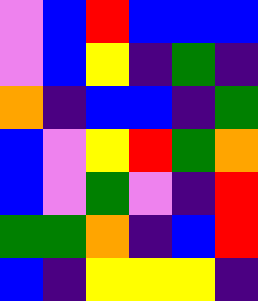[["violet", "blue", "red", "blue", "blue", "blue"], ["violet", "blue", "yellow", "indigo", "green", "indigo"], ["orange", "indigo", "blue", "blue", "indigo", "green"], ["blue", "violet", "yellow", "red", "green", "orange"], ["blue", "violet", "green", "violet", "indigo", "red"], ["green", "green", "orange", "indigo", "blue", "red"], ["blue", "indigo", "yellow", "yellow", "yellow", "indigo"]]